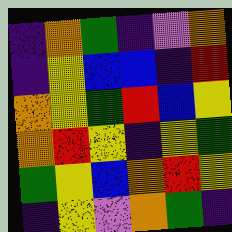[["indigo", "orange", "green", "indigo", "violet", "orange"], ["indigo", "yellow", "blue", "blue", "indigo", "red"], ["orange", "yellow", "green", "red", "blue", "yellow"], ["orange", "red", "yellow", "indigo", "yellow", "green"], ["green", "yellow", "blue", "orange", "red", "yellow"], ["indigo", "yellow", "violet", "orange", "green", "indigo"]]